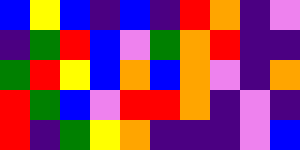[["blue", "yellow", "blue", "indigo", "blue", "indigo", "red", "orange", "indigo", "violet"], ["indigo", "green", "red", "blue", "violet", "green", "orange", "red", "indigo", "indigo"], ["green", "red", "yellow", "blue", "orange", "blue", "orange", "violet", "indigo", "orange"], ["red", "green", "blue", "violet", "red", "red", "orange", "indigo", "violet", "indigo"], ["red", "indigo", "green", "yellow", "orange", "indigo", "indigo", "indigo", "violet", "blue"]]